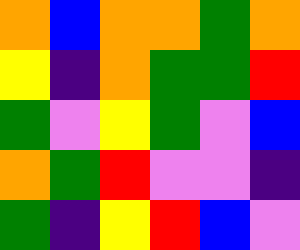[["orange", "blue", "orange", "orange", "green", "orange"], ["yellow", "indigo", "orange", "green", "green", "red"], ["green", "violet", "yellow", "green", "violet", "blue"], ["orange", "green", "red", "violet", "violet", "indigo"], ["green", "indigo", "yellow", "red", "blue", "violet"]]